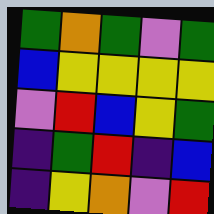[["green", "orange", "green", "violet", "green"], ["blue", "yellow", "yellow", "yellow", "yellow"], ["violet", "red", "blue", "yellow", "green"], ["indigo", "green", "red", "indigo", "blue"], ["indigo", "yellow", "orange", "violet", "red"]]